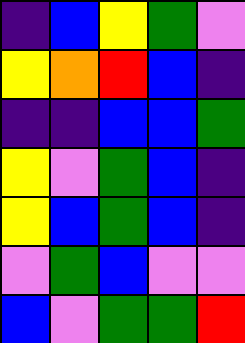[["indigo", "blue", "yellow", "green", "violet"], ["yellow", "orange", "red", "blue", "indigo"], ["indigo", "indigo", "blue", "blue", "green"], ["yellow", "violet", "green", "blue", "indigo"], ["yellow", "blue", "green", "blue", "indigo"], ["violet", "green", "blue", "violet", "violet"], ["blue", "violet", "green", "green", "red"]]